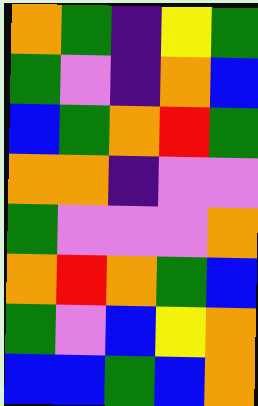[["orange", "green", "indigo", "yellow", "green"], ["green", "violet", "indigo", "orange", "blue"], ["blue", "green", "orange", "red", "green"], ["orange", "orange", "indigo", "violet", "violet"], ["green", "violet", "violet", "violet", "orange"], ["orange", "red", "orange", "green", "blue"], ["green", "violet", "blue", "yellow", "orange"], ["blue", "blue", "green", "blue", "orange"]]